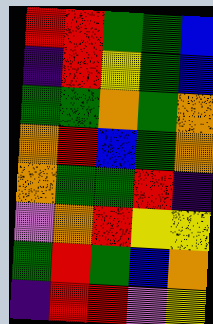[["red", "red", "green", "green", "blue"], ["indigo", "red", "yellow", "green", "blue"], ["green", "green", "orange", "green", "orange"], ["orange", "red", "blue", "green", "orange"], ["orange", "green", "green", "red", "indigo"], ["violet", "orange", "red", "yellow", "yellow"], ["green", "red", "green", "blue", "orange"], ["indigo", "red", "red", "violet", "yellow"]]